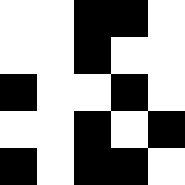[["white", "white", "black", "black", "white"], ["white", "white", "black", "white", "white"], ["black", "white", "white", "black", "white"], ["white", "white", "black", "white", "black"], ["black", "white", "black", "black", "white"]]